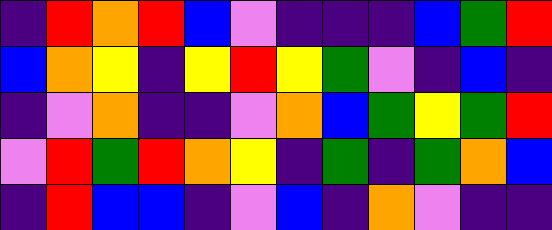[["indigo", "red", "orange", "red", "blue", "violet", "indigo", "indigo", "indigo", "blue", "green", "red"], ["blue", "orange", "yellow", "indigo", "yellow", "red", "yellow", "green", "violet", "indigo", "blue", "indigo"], ["indigo", "violet", "orange", "indigo", "indigo", "violet", "orange", "blue", "green", "yellow", "green", "red"], ["violet", "red", "green", "red", "orange", "yellow", "indigo", "green", "indigo", "green", "orange", "blue"], ["indigo", "red", "blue", "blue", "indigo", "violet", "blue", "indigo", "orange", "violet", "indigo", "indigo"]]